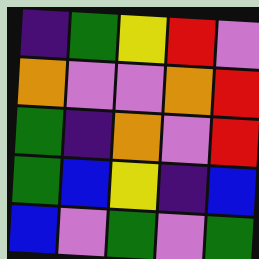[["indigo", "green", "yellow", "red", "violet"], ["orange", "violet", "violet", "orange", "red"], ["green", "indigo", "orange", "violet", "red"], ["green", "blue", "yellow", "indigo", "blue"], ["blue", "violet", "green", "violet", "green"]]